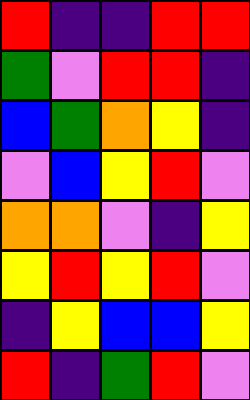[["red", "indigo", "indigo", "red", "red"], ["green", "violet", "red", "red", "indigo"], ["blue", "green", "orange", "yellow", "indigo"], ["violet", "blue", "yellow", "red", "violet"], ["orange", "orange", "violet", "indigo", "yellow"], ["yellow", "red", "yellow", "red", "violet"], ["indigo", "yellow", "blue", "blue", "yellow"], ["red", "indigo", "green", "red", "violet"]]